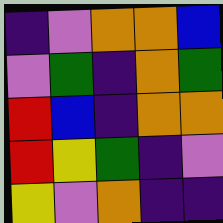[["indigo", "violet", "orange", "orange", "blue"], ["violet", "green", "indigo", "orange", "green"], ["red", "blue", "indigo", "orange", "orange"], ["red", "yellow", "green", "indigo", "violet"], ["yellow", "violet", "orange", "indigo", "indigo"]]